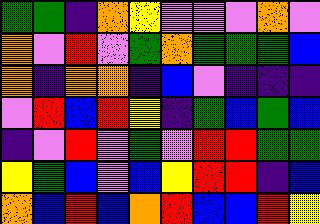[["green", "green", "indigo", "orange", "yellow", "violet", "violet", "violet", "orange", "violet"], ["orange", "violet", "red", "violet", "green", "orange", "green", "green", "green", "blue"], ["orange", "indigo", "orange", "orange", "indigo", "blue", "violet", "indigo", "indigo", "indigo"], ["violet", "red", "blue", "red", "yellow", "indigo", "green", "blue", "green", "blue"], ["indigo", "violet", "red", "violet", "green", "violet", "red", "red", "green", "green"], ["yellow", "green", "blue", "violet", "blue", "yellow", "red", "red", "indigo", "blue"], ["orange", "blue", "red", "blue", "orange", "red", "blue", "blue", "red", "yellow"]]